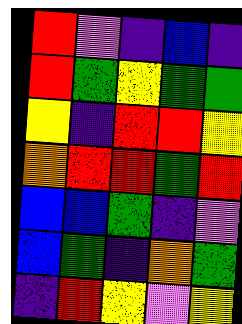[["red", "violet", "indigo", "blue", "indigo"], ["red", "green", "yellow", "green", "green"], ["yellow", "indigo", "red", "red", "yellow"], ["orange", "red", "red", "green", "red"], ["blue", "blue", "green", "indigo", "violet"], ["blue", "green", "indigo", "orange", "green"], ["indigo", "red", "yellow", "violet", "yellow"]]